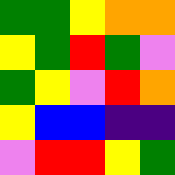[["green", "green", "yellow", "orange", "orange"], ["yellow", "green", "red", "green", "violet"], ["green", "yellow", "violet", "red", "orange"], ["yellow", "blue", "blue", "indigo", "indigo"], ["violet", "red", "red", "yellow", "green"]]